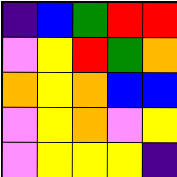[["indigo", "blue", "green", "red", "red"], ["violet", "yellow", "red", "green", "orange"], ["orange", "yellow", "orange", "blue", "blue"], ["violet", "yellow", "orange", "violet", "yellow"], ["violet", "yellow", "yellow", "yellow", "indigo"]]